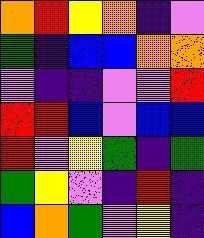[["orange", "red", "yellow", "orange", "indigo", "violet"], ["green", "indigo", "blue", "blue", "orange", "orange"], ["violet", "indigo", "indigo", "violet", "violet", "red"], ["red", "red", "blue", "violet", "blue", "blue"], ["red", "violet", "yellow", "green", "indigo", "green"], ["green", "yellow", "violet", "indigo", "red", "indigo"], ["blue", "orange", "green", "violet", "yellow", "indigo"]]